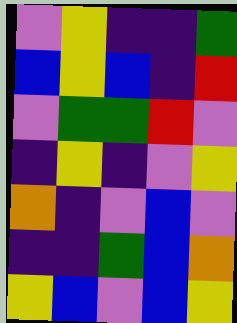[["violet", "yellow", "indigo", "indigo", "green"], ["blue", "yellow", "blue", "indigo", "red"], ["violet", "green", "green", "red", "violet"], ["indigo", "yellow", "indigo", "violet", "yellow"], ["orange", "indigo", "violet", "blue", "violet"], ["indigo", "indigo", "green", "blue", "orange"], ["yellow", "blue", "violet", "blue", "yellow"]]